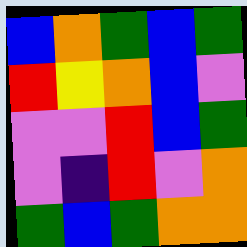[["blue", "orange", "green", "blue", "green"], ["red", "yellow", "orange", "blue", "violet"], ["violet", "violet", "red", "blue", "green"], ["violet", "indigo", "red", "violet", "orange"], ["green", "blue", "green", "orange", "orange"]]